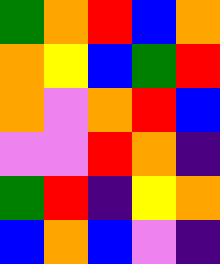[["green", "orange", "red", "blue", "orange"], ["orange", "yellow", "blue", "green", "red"], ["orange", "violet", "orange", "red", "blue"], ["violet", "violet", "red", "orange", "indigo"], ["green", "red", "indigo", "yellow", "orange"], ["blue", "orange", "blue", "violet", "indigo"]]